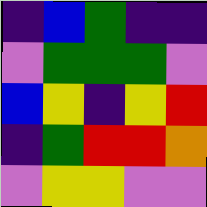[["indigo", "blue", "green", "indigo", "indigo"], ["violet", "green", "green", "green", "violet"], ["blue", "yellow", "indigo", "yellow", "red"], ["indigo", "green", "red", "red", "orange"], ["violet", "yellow", "yellow", "violet", "violet"]]